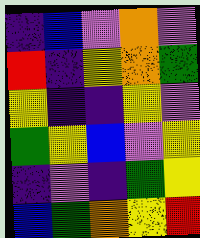[["indigo", "blue", "violet", "orange", "violet"], ["red", "indigo", "yellow", "orange", "green"], ["yellow", "indigo", "indigo", "yellow", "violet"], ["green", "yellow", "blue", "violet", "yellow"], ["indigo", "violet", "indigo", "green", "yellow"], ["blue", "green", "orange", "yellow", "red"]]